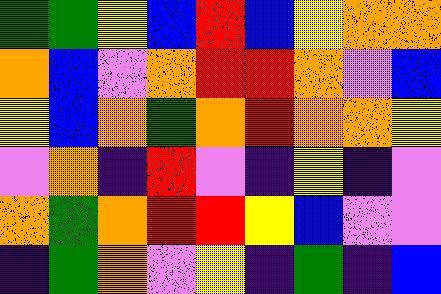[["green", "green", "yellow", "blue", "red", "blue", "yellow", "orange", "orange"], ["orange", "blue", "violet", "orange", "red", "red", "orange", "violet", "blue"], ["yellow", "blue", "orange", "green", "orange", "red", "orange", "orange", "yellow"], ["violet", "orange", "indigo", "red", "violet", "indigo", "yellow", "indigo", "violet"], ["orange", "green", "orange", "red", "red", "yellow", "blue", "violet", "violet"], ["indigo", "green", "orange", "violet", "yellow", "indigo", "green", "indigo", "blue"]]